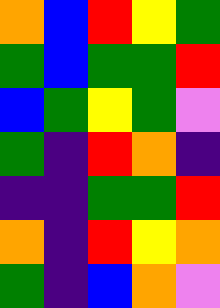[["orange", "blue", "red", "yellow", "green"], ["green", "blue", "green", "green", "red"], ["blue", "green", "yellow", "green", "violet"], ["green", "indigo", "red", "orange", "indigo"], ["indigo", "indigo", "green", "green", "red"], ["orange", "indigo", "red", "yellow", "orange"], ["green", "indigo", "blue", "orange", "violet"]]